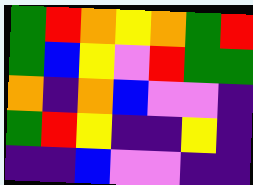[["green", "red", "orange", "yellow", "orange", "green", "red"], ["green", "blue", "yellow", "violet", "red", "green", "green"], ["orange", "indigo", "orange", "blue", "violet", "violet", "indigo"], ["green", "red", "yellow", "indigo", "indigo", "yellow", "indigo"], ["indigo", "indigo", "blue", "violet", "violet", "indigo", "indigo"]]